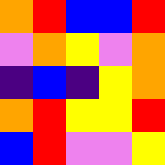[["orange", "red", "blue", "blue", "red"], ["violet", "orange", "yellow", "violet", "orange"], ["indigo", "blue", "indigo", "yellow", "orange"], ["orange", "red", "yellow", "yellow", "red"], ["blue", "red", "violet", "violet", "yellow"]]